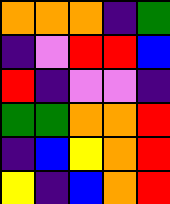[["orange", "orange", "orange", "indigo", "green"], ["indigo", "violet", "red", "red", "blue"], ["red", "indigo", "violet", "violet", "indigo"], ["green", "green", "orange", "orange", "red"], ["indigo", "blue", "yellow", "orange", "red"], ["yellow", "indigo", "blue", "orange", "red"]]